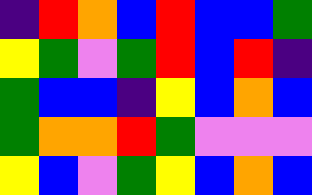[["indigo", "red", "orange", "blue", "red", "blue", "blue", "green"], ["yellow", "green", "violet", "green", "red", "blue", "red", "indigo"], ["green", "blue", "blue", "indigo", "yellow", "blue", "orange", "blue"], ["green", "orange", "orange", "red", "green", "violet", "violet", "violet"], ["yellow", "blue", "violet", "green", "yellow", "blue", "orange", "blue"]]